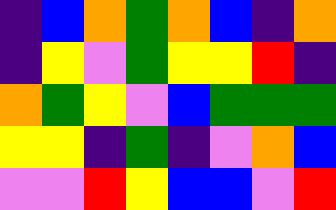[["indigo", "blue", "orange", "green", "orange", "blue", "indigo", "orange"], ["indigo", "yellow", "violet", "green", "yellow", "yellow", "red", "indigo"], ["orange", "green", "yellow", "violet", "blue", "green", "green", "green"], ["yellow", "yellow", "indigo", "green", "indigo", "violet", "orange", "blue"], ["violet", "violet", "red", "yellow", "blue", "blue", "violet", "red"]]